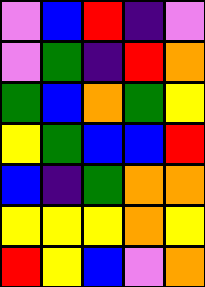[["violet", "blue", "red", "indigo", "violet"], ["violet", "green", "indigo", "red", "orange"], ["green", "blue", "orange", "green", "yellow"], ["yellow", "green", "blue", "blue", "red"], ["blue", "indigo", "green", "orange", "orange"], ["yellow", "yellow", "yellow", "orange", "yellow"], ["red", "yellow", "blue", "violet", "orange"]]